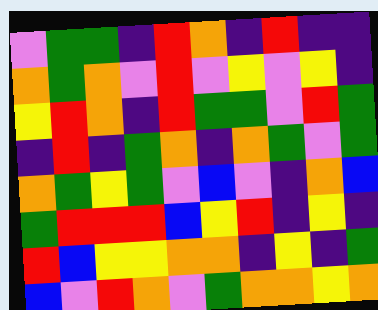[["violet", "green", "green", "indigo", "red", "orange", "indigo", "red", "indigo", "indigo"], ["orange", "green", "orange", "violet", "red", "violet", "yellow", "violet", "yellow", "indigo"], ["yellow", "red", "orange", "indigo", "red", "green", "green", "violet", "red", "green"], ["indigo", "red", "indigo", "green", "orange", "indigo", "orange", "green", "violet", "green"], ["orange", "green", "yellow", "green", "violet", "blue", "violet", "indigo", "orange", "blue"], ["green", "red", "red", "red", "blue", "yellow", "red", "indigo", "yellow", "indigo"], ["red", "blue", "yellow", "yellow", "orange", "orange", "indigo", "yellow", "indigo", "green"], ["blue", "violet", "red", "orange", "violet", "green", "orange", "orange", "yellow", "orange"]]